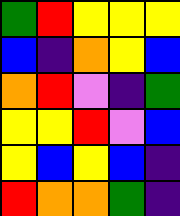[["green", "red", "yellow", "yellow", "yellow"], ["blue", "indigo", "orange", "yellow", "blue"], ["orange", "red", "violet", "indigo", "green"], ["yellow", "yellow", "red", "violet", "blue"], ["yellow", "blue", "yellow", "blue", "indigo"], ["red", "orange", "orange", "green", "indigo"]]